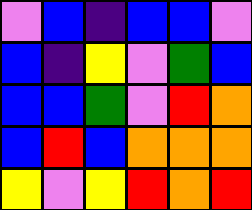[["violet", "blue", "indigo", "blue", "blue", "violet"], ["blue", "indigo", "yellow", "violet", "green", "blue"], ["blue", "blue", "green", "violet", "red", "orange"], ["blue", "red", "blue", "orange", "orange", "orange"], ["yellow", "violet", "yellow", "red", "orange", "red"]]